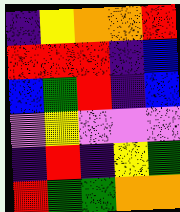[["indigo", "yellow", "orange", "orange", "red"], ["red", "red", "red", "indigo", "blue"], ["blue", "green", "red", "indigo", "blue"], ["violet", "yellow", "violet", "violet", "violet"], ["indigo", "red", "indigo", "yellow", "green"], ["red", "green", "green", "orange", "orange"]]